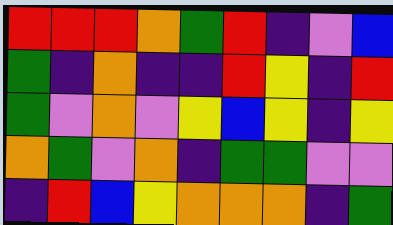[["red", "red", "red", "orange", "green", "red", "indigo", "violet", "blue"], ["green", "indigo", "orange", "indigo", "indigo", "red", "yellow", "indigo", "red"], ["green", "violet", "orange", "violet", "yellow", "blue", "yellow", "indigo", "yellow"], ["orange", "green", "violet", "orange", "indigo", "green", "green", "violet", "violet"], ["indigo", "red", "blue", "yellow", "orange", "orange", "orange", "indigo", "green"]]